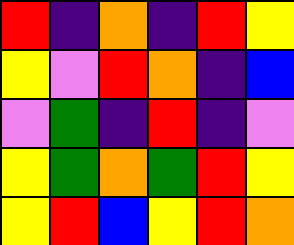[["red", "indigo", "orange", "indigo", "red", "yellow"], ["yellow", "violet", "red", "orange", "indigo", "blue"], ["violet", "green", "indigo", "red", "indigo", "violet"], ["yellow", "green", "orange", "green", "red", "yellow"], ["yellow", "red", "blue", "yellow", "red", "orange"]]